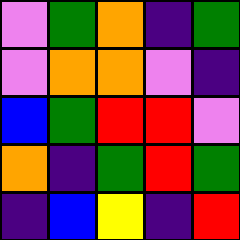[["violet", "green", "orange", "indigo", "green"], ["violet", "orange", "orange", "violet", "indigo"], ["blue", "green", "red", "red", "violet"], ["orange", "indigo", "green", "red", "green"], ["indigo", "blue", "yellow", "indigo", "red"]]